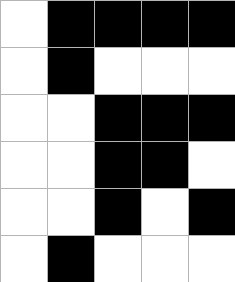[["white", "black", "black", "black", "black"], ["white", "black", "white", "white", "white"], ["white", "white", "black", "black", "black"], ["white", "white", "black", "black", "white"], ["white", "white", "black", "white", "black"], ["white", "black", "white", "white", "white"]]